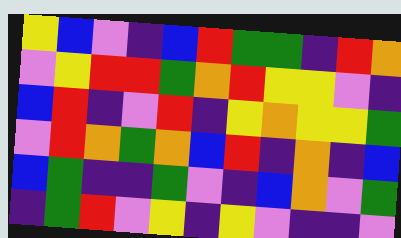[["yellow", "blue", "violet", "indigo", "blue", "red", "green", "green", "indigo", "red", "orange"], ["violet", "yellow", "red", "red", "green", "orange", "red", "yellow", "yellow", "violet", "indigo"], ["blue", "red", "indigo", "violet", "red", "indigo", "yellow", "orange", "yellow", "yellow", "green"], ["violet", "red", "orange", "green", "orange", "blue", "red", "indigo", "orange", "indigo", "blue"], ["blue", "green", "indigo", "indigo", "green", "violet", "indigo", "blue", "orange", "violet", "green"], ["indigo", "green", "red", "violet", "yellow", "indigo", "yellow", "violet", "indigo", "indigo", "violet"]]